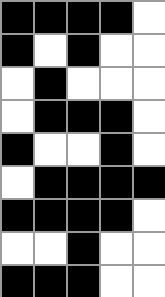[["black", "black", "black", "black", "white"], ["black", "white", "black", "white", "white"], ["white", "black", "white", "white", "white"], ["white", "black", "black", "black", "white"], ["black", "white", "white", "black", "white"], ["white", "black", "black", "black", "black"], ["black", "black", "black", "black", "white"], ["white", "white", "black", "white", "white"], ["black", "black", "black", "white", "white"]]